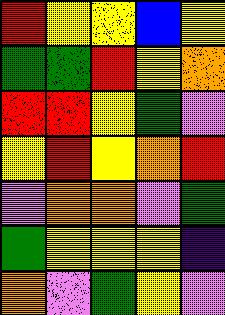[["red", "yellow", "yellow", "blue", "yellow"], ["green", "green", "red", "yellow", "orange"], ["red", "red", "yellow", "green", "violet"], ["yellow", "red", "yellow", "orange", "red"], ["violet", "orange", "orange", "violet", "green"], ["green", "yellow", "yellow", "yellow", "indigo"], ["orange", "violet", "green", "yellow", "violet"]]